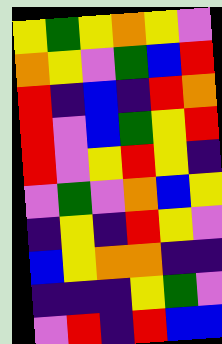[["yellow", "green", "yellow", "orange", "yellow", "violet"], ["orange", "yellow", "violet", "green", "blue", "red"], ["red", "indigo", "blue", "indigo", "red", "orange"], ["red", "violet", "blue", "green", "yellow", "red"], ["red", "violet", "yellow", "red", "yellow", "indigo"], ["violet", "green", "violet", "orange", "blue", "yellow"], ["indigo", "yellow", "indigo", "red", "yellow", "violet"], ["blue", "yellow", "orange", "orange", "indigo", "indigo"], ["indigo", "indigo", "indigo", "yellow", "green", "violet"], ["violet", "red", "indigo", "red", "blue", "blue"]]